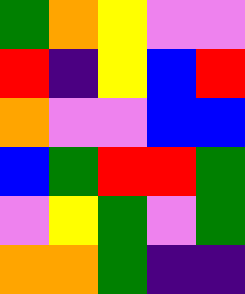[["green", "orange", "yellow", "violet", "violet"], ["red", "indigo", "yellow", "blue", "red"], ["orange", "violet", "violet", "blue", "blue"], ["blue", "green", "red", "red", "green"], ["violet", "yellow", "green", "violet", "green"], ["orange", "orange", "green", "indigo", "indigo"]]